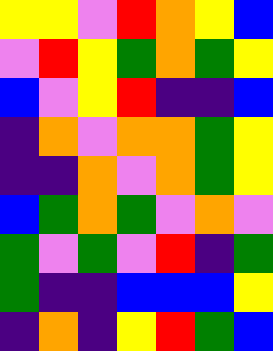[["yellow", "yellow", "violet", "red", "orange", "yellow", "blue"], ["violet", "red", "yellow", "green", "orange", "green", "yellow"], ["blue", "violet", "yellow", "red", "indigo", "indigo", "blue"], ["indigo", "orange", "violet", "orange", "orange", "green", "yellow"], ["indigo", "indigo", "orange", "violet", "orange", "green", "yellow"], ["blue", "green", "orange", "green", "violet", "orange", "violet"], ["green", "violet", "green", "violet", "red", "indigo", "green"], ["green", "indigo", "indigo", "blue", "blue", "blue", "yellow"], ["indigo", "orange", "indigo", "yellow", "red", "green", "blue"]]